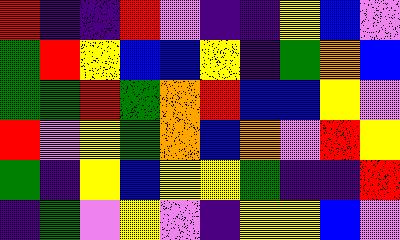[["red", "indigo", "indigo", "red", "violet", "indigo", "indigo", "yellow", "blue", "violet"], ["green", "red", "yellow", "blue", "blue", "yellow", "indigo", "green", "orange", "blue"], ["green", "green", "red", "green", "orange", "red", "blue", "blue", "yellow", "violet"], ["red", "violet", "yellow", "green", "orange", "blue", "orange", "violet", "red", "yellow"], ["green", "indigo", "yellow", "blue", "yellow", "yellow", "green", "indigo", "indigo", "red"], ["indigo", "green", "violet", "yellow", "violet", "indigo", "yellow", "yellow", "blue", "violet"]]